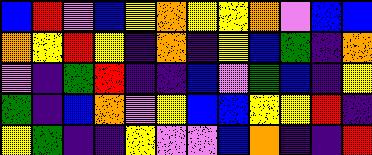[["blue", "red", "violet", "blue", "yellow", "orange", "yellow", "yellow", "orange", "violet", "blue", "blue"], ["orange", "yellow", "red", "yellow", "indigo", "orange", "indigo", "yellow", "blue", "green", "indigo", "orange"], ["violet", "indigo", "green", "red", "indigo", "indigo", "blue", "violet", "green", "blue", "indigo", "yellow"], ["green", "indigo", "blue", "orange", "violet", "yellow", "blue", "blue", "yellow", "yellow", "red", "indigo"], ["yellow", "green", "indigo", "indigo", "yellow", "violet", "violet", "blue", "orange", "indigo", "indigo", "red"]]